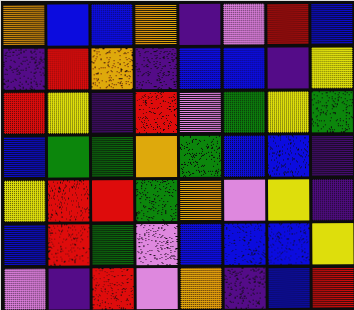[["orange", "blue", "blue", "orange", "indigo", "violet", "red", "blue"], ["indigo", "red", "orange", "indigo", "blue", "blue", "indigo", "yellow"], ["red", "yellow", "indigo", "red", "violet", "green", "yellow", "green"], ["blue", "green", "green", "orange", "green", "blue", "blue", "indigo"], ["yellow", "red", "red", "green", "orange", "violet", "yellow", "indigo"], ["blue", "red", "green", "violet", "blue", "blue", "blue", "yellow"], ["violet", "indigo", "red", "violet", "orange", "indigo", "blue", "red"]]